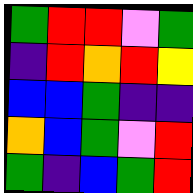[["green", "red", "red", "violet", "green"], ["indigo", "red", "orange", "red", "yellow"], ["blue", "blue", "green", "indigo", "indigo"], ["orange", "blue", "green", "violet", "red"], ["green", "indigo", "blue", "green", "red"]]